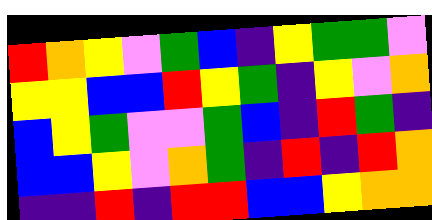[["red", "orange", "yellow", "violet", "green", "blue", "indigo", "yellow", "green", "green", "violet"], ["yellow", "yellow", "blue", "blue", "red", "yellow", "green", "indigo", "yellow", "violet", "orange"], ["blue", "yellow", "green", "violet", "violet", "green", "blue", "indigo", "red", "green", "indigo"], ["blue", "blue", "yellow", "violet", "orange", "green", "indigo", "red", "indigo", "red", "orange"], ["indigo", "indigo", "red", "indigo", "red", "red", "blue", "blue", "yellow", "orange", "orange"]]